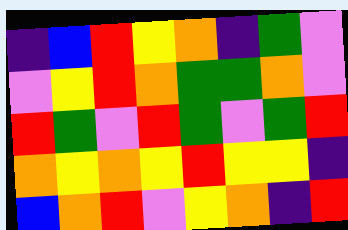[["indigo", "blue", "red", "yellow", "orange", "indigo", "green", "violet"], ["violet", "yellow", "red", "orange", "green", "green", "orange", "violet"], ["red", "green", "violet", "red", "green", "violet", "green", "red"], ["orange", "yellow", "orange", "yellow", "red", "yellow", "yellow", "indigo"], ["blue", "orange", "red", "violet", "yellow", "orange", "indigo", "red"]]